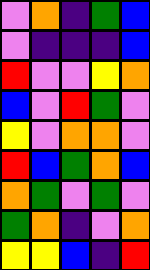[["violet", "orange", "indigo", "green", "blue"], ["violet", "indigo", "indigo", "indigo", "blue"], ["red", "violet", "violet", "yellow", "orange"], ["blue", "violet", "red", "green", "violet"], ["yellow", "violet", "orange", "orange", "violet"], ["red", "blue", "green", "orange", "blue"], ["orange", "green", "violet", "green", "violet"], ["green", "orange", "indigo", "violet", "orange"], ["yellow", "yellow", "blue", "indigo", "red"]]